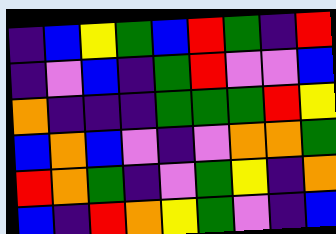[["indigo", "blue", "yellow", "green", "blue", "red", "green", "indigo", "red"], ["indigo", "violet", "blue", "indigo", "green", "red", "violet", "violet", "blue"], ["orange", "indigo", "indigo", "indigo", "green", "green", "green", "red", "yellow"], ["blue", "orange", "blue", "violet", "indigo", "violet", "orange", "orange", "green"], ["red", "orange", "green", "indigo", "violet", "green", "yellow", "indigo", "orange"], ["blue", "indigo", "red", "orange", "yellow", "green", "violet", "indigo", "blue"]]